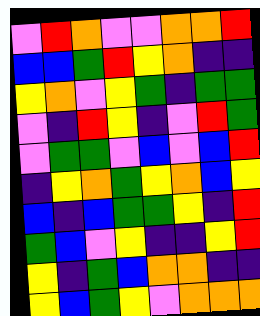[["violet", "red", "orange", "violet", "violet", "orange", "orange", "red"], ["blue", "blue", "green", "red", "yellow", "orange", "indigo", "indigo"], ["yellow", "orange", "violet", "yellow", "green", "indigo", "green", "green"], ["violet", "indigo", "red", "yellow", "indigo", "violet", "red", "green"], ["violet", "green", "green", "violet", "blue", "violet", "blue", "red"], ["indigo", "yellow", "orange", "green", "yellow", "orange", "blue", "yellow"], ["blue", "indigo", "blue", "green", "green", "yellow", "indigo", "red"], ["green", "blue", "violet", "yellow", "indigo", "indigo", "yellow", "red"], ["yellow", "indigo", "green", "blue", "orange", "orange", "indigo", "indigo"], ["yellow", "blue", "green", "yellow", "violet", "orange", "orange", "orange"]]